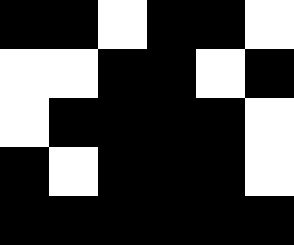[["black", "black", "white", "black", "black", "white"], ["white", "white", "black", "black", "white", "black"], ["white", "black", "black", "black", "black", "white"], ["black", "white", "black", "black", "black", "white"], ["black", "black", "black", "black", "black", "black"]]